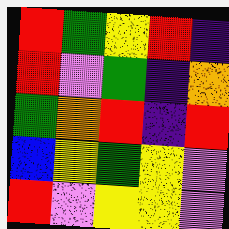[["red", "green", "yellow", "red", "indigo"], ["red", "violet", "green", "indigo", "orange"], ["green", "orange", "red", "indigo", "red"], ["blue", "yellow", "green", "yellow", "violet"], ["red", "violet", "yellow", "yellow", "violet"]]